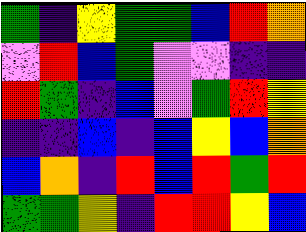[["green", "indigo", "yellow", "green", "green", "blue", "red", "orange"], ["violet", "red", "blue", "green", "violet", "violet", "indigo", "indigo"], ["red", "green", "indigo", "blue", "violet", "green", "red", "yellow"], ["indigo", "indigo", "blue", "indigo", "blue", "yellow", "blue", "orange"], ["blue", "orange", "indigo", "red", "blue", "red", "green", "red"], ["green", "green", "yellow", "indigo", "red", "red", "yellow", "blue"]]